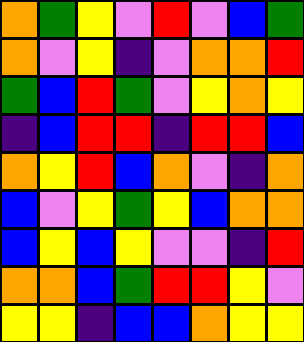[["orange", "green", "yellow", "violet", "red", "violet", "blue", "green"], ["orange", "violet", "yellow", "indigo", "violet", "orange", "orange", "red"], ["green", "blue", "red", "green", "violet", "yellow", "orange", "yellow"], ["indigo", "blue", "red", "red", "indigo", "red", "red", "blue"], ["orange", "yellow", "red", "blue", "orange", "violet", "indigo", "orange"], ["blue", "violet", "yellow", "green", "yellow", "blue", "orange", "orange"], ["blue", "yellow", "blue", "yellow", "violet", "violet", "indigo", "red"], ["orange", "orange", "blue", "green", "red", "red", "yellow", "violet"], ["yellow", "yellow", "indigo", "blue", "blue", "orange", "yellow", "yellow"]]